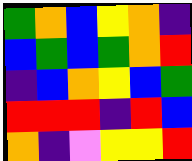[["green", "orange", "blue", "yellow", "orange", "indigo"], ["blue", "green", "blue", "green", "orange", "red"], ["indigo", "blue", "orange", "yellow", "blue", "green"], ["red", "red", "red", "indigo", "red", "blue"], ["orange", "indigo", "violet", "yellow", "yellow", "red"]]